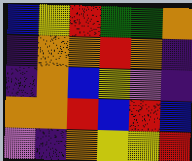[["blue", "yellow", "red", "green", "green", "orange"], ["indigo", "orange", "orange", "red", "orange", "indigo"], ["indigo", "orange", "blue", "yellow", "violet", "indigo"], ["orange", "orange", "red", "blue", "red", "blue"], ["violet", "indigo", "orange", "yellow", "yellow", "red"]]